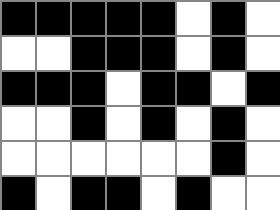[["black", "black", "black", "black", "black", "white", "black", "white"], ["white", "white", "black", "black", "black", "white", "black", "white"], ["black", "black", "black", "white", "black", "black", "white", "black"], ["white", "white", "black", "white", "black", "white", "black", "white"], ["white", "white", "white", "white", "white", "white", "black", "white"], ["black", "white", "black", "black", "white", "black", "white", "white"]]